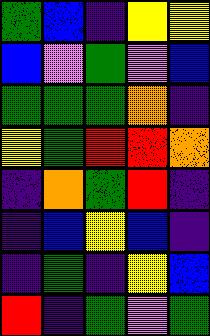[["green", "blue", "indigo", "yellow", "yellow"], ["blue", "violet", "green", "violet", "blue"], ["green", "green", "green", "orange", "indigo"], ["yellow", "green", "red", "red", "orange"], ["indigo", "orange", "green", "red", "indigo"], ["indigo", "blue", "yellow", "blue", "indigo"], ["indigo", "green", "indigo", "yellow", "blue"], ["red", "indigo", "green", "violet", "green"]]